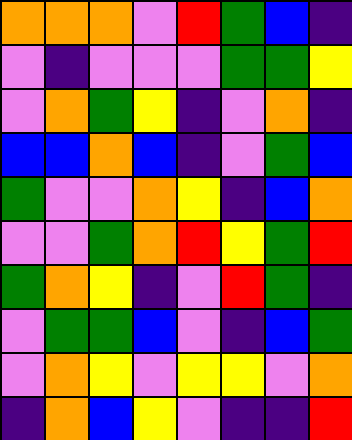[["orange", "orange", "orange", "violet", "red", "green", "blue", "indigo"], ["violet", "indigo", "violet", "violet", "violet", "green", "green", "yellow"], ["violet", "orange", "green", "yellow", "indigo", "violet", "orange", "indigo"], ["blue", "blue", "orange", "blue", "indigo", "violet", "green", "blue"], ["green", "violet", "violet", "orange", "yellow", "indigo", "blue", "orange"], ["violet", "violet", "green", "orange", "red", "yellow", "green", "red"], ["green", "orange", "yellow", "indigo", "violet", "red", "green", "indigo"], ["violet", "green", "green", "blue", "violet", "indigo", "blue", "green"], ["violet", "orange", "yellow", "violet", "yellow", "yellow", "violet", "orange"], ["indigo", "orange", "blue", "yellow", "violet", "indigo", "indigo", "red"]]